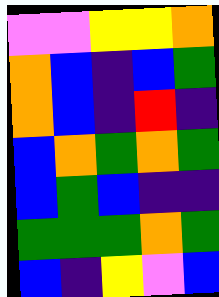[["violet", "violet", "yellow", "yellow", "orange"], ["orange", "blue", "indigo", "blue", "green"], ["orange", "blue", "indigo", "red", "indigo"], ["blue", "orange", "green", "orange", "green"], ["blue", "green", "blue", "indigo", "indigo"], ["green", "green", "green", "orange", "green"], ["blue", "indigo", "yellow", "violet", "blue"]]